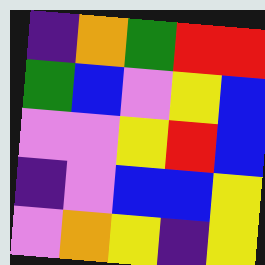[["indigo", "orange", "green", "red", "red"], ["green", "blue", "violet", "yellow", "blue"], ["violet", "violet", "yellow", "red", "blue"], ["indigo", "violet", "blue", "blue", "yellow"], ["violet", "orange", "yellow", "indigo", "yellow"]]